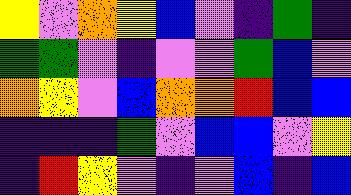[["yellow", "violet", "orange", "yellow", "blue", "violet", "indigo", "green", "indigo"], ["green", "green", "violet", "indigo", "violet", "violet", "green", "blue", "violet"], ["orange", "yellow", "violet", "blue", "orange", "orange", "red", "blue", "blue"], ["indigo", "indigo", "indigo", "green", "violet", "blue", "blue", "violet", "yellow"], ["indigo", "red", "yellow", "violet", "indigo", "violet", "blue", "indigo", "blue"]]